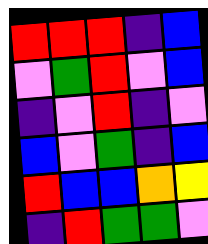[["red", "red", "red", "indigo", "blue"], ["violet", "green", "red", "violet", "blue"], ["indigo", "violet", "red", "indigo", "violet"], ["blue", "violet", "green", "indigo", "blue"], ["red", "blue", "blue", "orange", "yellow"], ["indigo", "red", "green", "green", "violet"]]